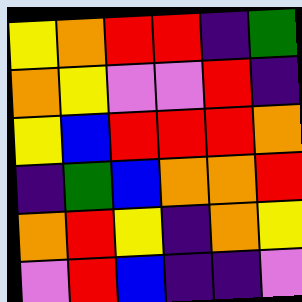[["yellow", "orange", "red", "red", "indigo", "green"], ["orange", "yellow", "violet", "violet", "red", "indigo"], ["yellow", "blue", "red", "red", "red", "orange"], ["indigo", "green", "blue", "orange", "orange", "red"], ["orange", "red", "yellow", "indigo", "orange", "yellow"], ["violet", "red", "blue", "indigo", "indigo", "violet"]]